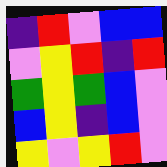[["indigo", "red", "violet", "blue", "blue"], ["violet", "yellow", "red", "indigo", "red"], ["green", "yellow", "green", "blue", "violet"], ["blue", "yellow", "indigo", "blue", "violet"], ["yellow", "violet", "yellow", "red", "violet"]]